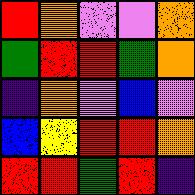[["red", "orange", "violet", "violet", "orange"], ["green", "red", "red", "green", "orange"], ["indigo", "orange", "violet", "blue", "violet"], ["blue", "yellow", "red", "red", "orange"], ["red", "red", "green", "red", "indigo"]]